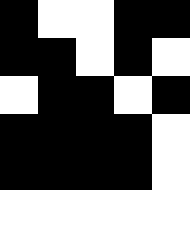[["black", "white", "white", "black", "black"], ["black", "black", "white", "black", "white"], ["white", "black", "black", "white", "black"], ["black", "black", "black", "black", "white"], ["black", "black", "black", "black", "white"], ["white", "white", "white", "white", "white"]]